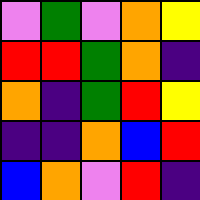[["violet", "green", "violet", "orange", "yellow"], ["red", "red", "green", "orange", "indigo"], ["orange", "indigo", "green", "red", "yellow"], ["indigo", "indigo", "orange", "blue", "red"], ["blue", "orange", "violet", "red", "indigo"]]